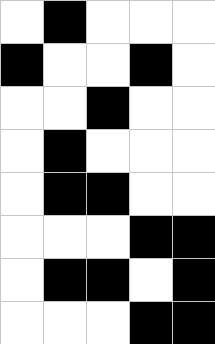[["white", "black", "white", "white", "white"], ["black", "white", "white", "black", "white"], ["white", "white", "black", "white", "white"], ["white", "black", "white", "white", "white"], ["white", "black", "black", "white", "white"], ["white", "white", "white", "black", "black"], ["white", "black", "black", "white", "black"], ["white", "white", "white", "black", "black"]]